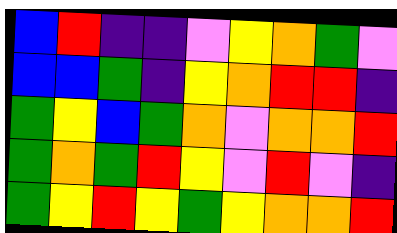[["blue", "red", "indigo", "indigo", "violet", "yellow", "orange", "green", "violet"], ["blue", "blue", "green", "indigo", "yellow", "orange", "red", "red", "indigo"], ["green", "yellow", "blue", "green", "orange", "violet", "orange", "orange", "red"], ["green", "orange", "green", "red", "yellow", "violet", "red", "violet", "indigo"], ["green", "yellow", "red", "yellow", "green", "yellow", "orange", "orange", "red"]]